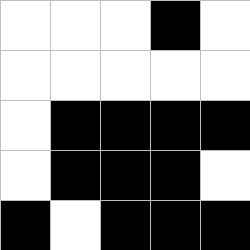[["white", "white", "white", "black", "white"], ["white", "white", "white", "white", "white"], ["white", "black", "black", "black", "black"], ["white", "black", "black", "black", "white"], ["black", "white", "black", "black", "black"]]